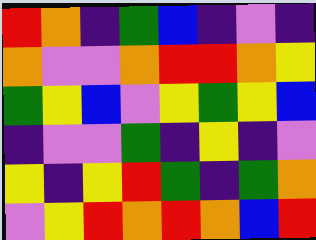[["red", "orange", "indigo", "green", "blue", "indigo", "violet", "indigo"], ["orange", "violet", "violet", "orange", "red", "red", "orange", "yellow"], ["green", "yellow", "blue", "violet", "yellow", "green", "yellow", "blue"], ["indigo", "violet", "violet", "green", "indigo", "yellow", "indigo", "violet"], ["yellow", "indigo", "yellow", "red", "green", "indigo", "green", "orange"], ["violet", "yellow", "red", "orange", "red", "orange", "blue", "red"]]